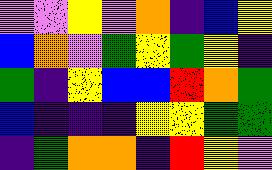[["violet", "violet", "yellow", "violet", "orange", "indigo", "blue", "yellow"], ["blue", "orange", "violet", "green", "yellow", "green", "yellow", "indigo"], ["green", "indigo", "yellow", "blue", "blue", "red", "orange", "green"], ["blue", "indigo", "indigo", "indigo", "yellow", "yellow", "green", "green"], ["indigo", "green", "orange", "orange", "indigo", "red", "yellow", "violet"]]